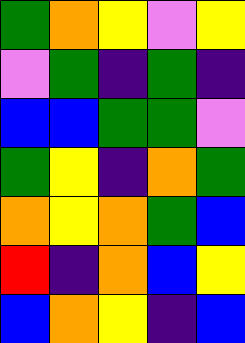[["green", "orange", "yellow", "violet", "yellow"], ["violet", "green", "indigo", "green", "indigo"], ["blue", "blue", "green", "green", "violet"], ["green", "yellow", "indigo", "orange", "green"], ["orange", "yellow", "orange", "green", "blue"], ["red", "indigo", "orange", "blue", "yellow"], ["blue", "orange", "yellow", "indigo", "blue"]]